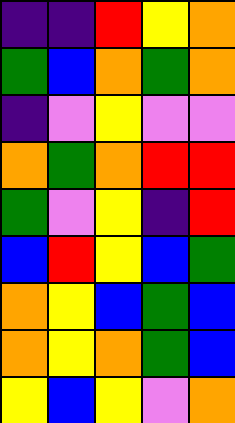[["indigo", "indigo", "red", "yellow", "orange"], ["green", "blue", "orange", "green", "orange"], ["indigo", "violet", "yellow", "violet", "violet"], ["orange", "green", "orange", "red", "red"], ["green", "violet", "yellow", "indigo", "red"], ["blue", "red", "yellow", "blue", "green"], ["orange", "yellow", "blue", "green", "blue"], ["orange", "yellow", "orange", "green", "blue"], ["yellow", "blue", "yellow", "violet", "orange"]]